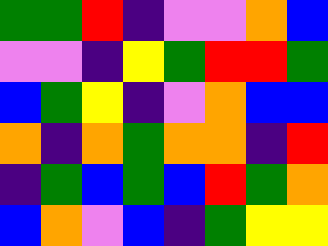[["green", "green", "red", "indigo", "violet", "violet", "orange", "blue"], ["violet", "violet", "indigo", "yellow", "green", "red", "red", "green"], ["blue", "green", "yellow", "indigo", "violet", "orange", "blue", "blue"], ["orange", "indigo", "orange", "green", "orange", "orange", "indigo", "red"], ["indigo", "green", "blue", "green", "blue", "red", "green", "orange"], ["blue", "orange", "violet", "blue", "indigo", "green", "yellow", "yellow"]]